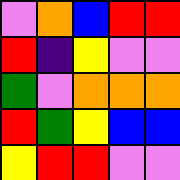[["violet", "orange", "blue", "red", "red"], ["red", "indigo", "yellow", "violet", "violet"], ["green", "violet", "orange", "orange", "orange"], ["red", "green", "yellow", "blue", "blue"], ["yellow", "red", "red", "violet", "violet"]]